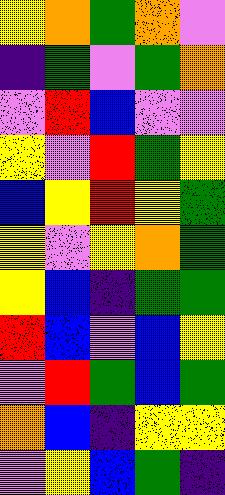[["yellow", "orange", "green", "orange", "violet"], ["indigo", "green", "violet", "green", "orange"], ["violet", "red", "blue", "violet", "violet"], ["yellow", "violet", "red", "green", "yellow"], ["blue", "yellow", "red", "yellow", "green"], ["yellow", "violet", "yellow", "orange", "green"], ["yellow", "blue", "indigo", "green", "green"], ["red", "blue", "violet", "blue", "yellow"], ["violet", "red", "green", "blue", "green"], ["orange", "blue", "indigo", "yellow", "yellow"], ["violet", "yellow", "blue", "green", "indigo"]]